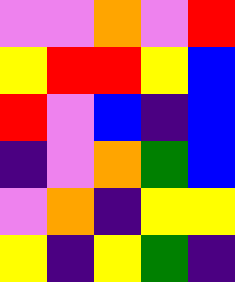[["violet", "violet", "orange", "violet", "red"], ["yellow", "red", "red", "yellow", "blue"], ["red", "violet", "blue", "indigo", "blue"], ["indigo", "violet", "orange", "green", "blue"], ["violet", "orange", "indigo", "yellow", "yellow"], ["yellow", "indigo", "yellow", "green", "indigo"]]